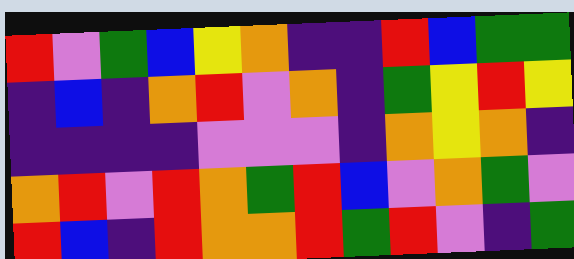[["red", "violet", "green", "blue", "yellow", "orange", "indigo", "indigo", "red", "blue", "green", "green"], ["indigo", "blue", "indigo", "orange", "red", "violet", "orange", "indigo", "green", "yellow", "red", "yellow"], ["indigo", "indigo", "indigo", "indigo", "violet", "violet", "violet", "indigo", "orange", "yellow", "orange", "indigo"], ["orange", "red", "violet", "red", "orange", "green", "red", "blue", "violet", "orange", "green", "violet"], ["red", "blue", "indigo", "red", "orange", "orange", "red", "green", "red", "violet", "indigo", "green"]]